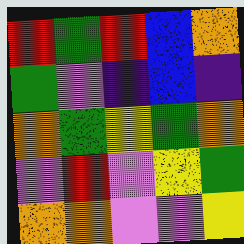[["red", "green", "red", "blue", "orange"], ["green", "violet", "indigo", "blue", "indigo"], ["orange", "green", "yellow", "green", "orange"], ["violet", "red", "violet", "yellow", "green"], ["orange", "orange", "violet", "violet", "yellow"]]